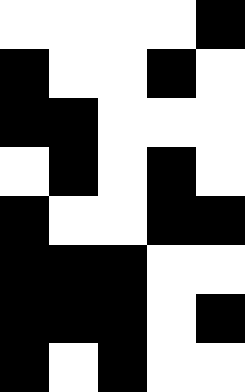[["white", "white", "white", "white", "black"], ["black", "white", "white", "black", "white"], ["black", "black", "white", "white", "white"], ["white", "black", "white", "black", "white"], ["black", "white", "white", "black", "black"], ["black", "black", "black", "white", "white"], ["black", "black", "black", "white", "black"], ["black", "white", "black", "white", "white"]]